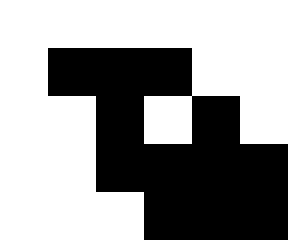[["white", "white", "white", "white", "white", "white"], ["white", "black", "black", "black", "white", "white"], ["white", "white", "black", "white", "black", "white"], ["white", "white", "black", "black", "black", "black"], ["white", "white", "white", "black", "black", "black"]]